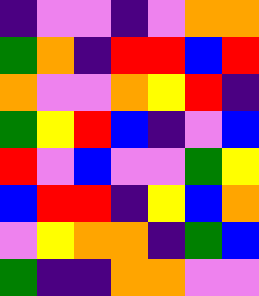[["indigo", "violet", "violet", "indigo", "violet", "orange", "orange"], ["green", "orange", "indigo", "red", "red", "blue", "red"], ["orange", "violet", "violet", "orange", "yellow", "red", "indigo"], ["green", "yellow", "red", "blue", "indigo", "violet", "blue"], ["red", "violet", "blue", "violet", "violet", "green", "yellow"], ["blue", "red", "red", "indigo", "yellow", "blue", "orange"], ["violet", "yellow", "orange", "orange", "indigo", "green", "blue"], ["green", "indigo", "indigo", "orange", "orange", "violet", "violet"]]